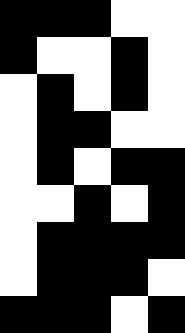[["black", "black", "black", "white", "white"], ["black", "white", "white", "black", "white"], ["white", "black", "white", "black", "white"], ["white", "black", "black", "white", "white"], ["white", "black", "white", "black", "black"], ["white", "white", "black", "white", "black"], ["white", "black", "black", "black", "black"], ["white", "black", "black", "black", "white"], ["black", "black", "black", "white", "black"]]